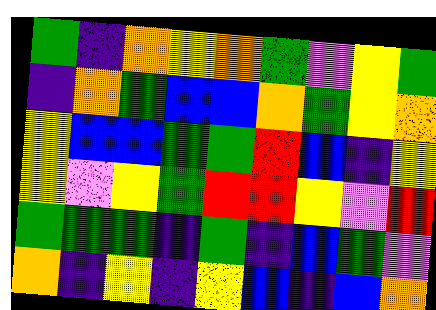[["green", "indigo", "orange", "yellow", "orange", "green", "violet", "yellow", "green"], ["indigo", "orange", "green", "blue", "blue", "orange", "green", "yellow", "orange"], ["yellow", "blue", "blue", "green", "green", "red", "blue", "indigo", "yellow"], ["yellow", "violet", "yellow", "green", "red", "red", "yellow", "violet", "red"], ["green", "green", "green", "indigo", "green", "indigo", "blue", "green", "violet"], ["orange", "indigo", "yellow", "indigo", "yellow", "blue", "indigo", "blue", "orange"]]